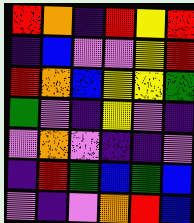[["red", "orange", "indigo", "red", "yellow", "red"], ["indigo", "blue", "violet", "violet", "yellow", "red"], ["red", "orange", "blue", "yellow", "yellow", "green"], ["green", "violet", "indigo", "yellow", "violet", "indigo"], ["violet", "orange", "violet", "indigo", "indigo", "violet"], ["indigo", "red", "green", "blue", "green", "blue"], ["violet", "indigo", "violet", "orange", "red", "blue"]]